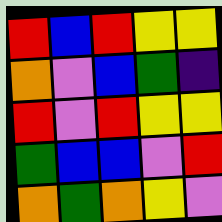[["red", "blue", "red", "yellow", "yellow"], ["orange", "violet", "blue", "green", "indigo"], ["red", "violet", "red", "yellow", "yellow"], ["green", "blue", "blue", "violet", "red"], ["orange", "green", "orange", "yellow", "violet"]]